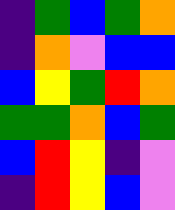[["indigo", "green", "blue", "green", "orange"], ["indigo", "orange", "violet", "blue", "blue"], ["blue", "yellow", "green", "red", "orange"], ["green", "green", "orange", "blue", "green"], ["blue", "red", "yellow", "indigo", "violet"], ["indigo", "red", "yellow", "blue", "violet"]]